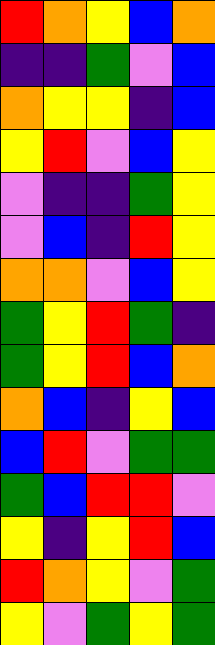[["red", "orange", "yellow", "blue", "orange"], ["indigo", "indigo", "green", "violet", "blue"], ["orange", "yellow", "yellow", "indigo", "blue"], ["yellow", "red", "violet", "blue", "yellow"], ["violet", "indigo", "indigo", "green", "yellow"], ["violet", "blue", "indigo", "red", "yellow"], ["orange", "orange", "violet", "blue", "yellow"], ["green", "yellow", "red", "green", "indigo"], ["green", "yellow", "red", "blue", "orange"], ["orange", "blue", "indigo", "yellow", "blue"], ["blue", "red", "violet", "green", "green"], ["green", "blue", "red", "red", "violet"], ["yellow", "indigo", "yellow", "red", "blue"], ["red", "orange", "yellow", "violet", "green"], ["yellow", "violet", "green", "yellow", "green"]]